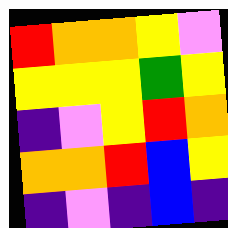[["red", "orange", "orange", "yellow", "violet"], ["yellow", "yellow", "yellow", "green", "yellow"], ["indigo", "violet", "yellow", "red", "orange"], ["orange", "orange", "red", "blue", "yellow"], ["indigo", "violet", "indigo", "blue", "indigo"]]